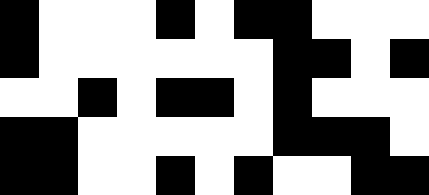[["black", "white", "white", "white", "black", "white", "black", "black", "white", "white", "white"], ["black", "white", "white", "white", "white", "white", "white", "black", "black", "white", "black"], ["white", "white", "black", "white", "black", "black", "white", "black", "white", "white", "white"], ["black", "black", "white", "white", "white", "white", "white", "black", "black", "black", "white"], ["black", "black", "white", "white", "black", "white", "black", "white", "white", "black", "black"]]